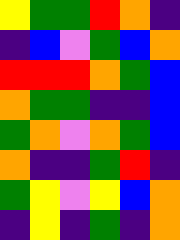[["yellow", "green", "green", "red", "orange", "indigo"], ["indigo", "blue", "violet", "green", "blue", "orange"], ["red", "red", "red", "orange", "green", "blue"], ["orange", "green", "green", "indigo", "indigo", "blue"], ["green", "orange", "violet", "orange", "green", "blue"], ["orange", "indigo", "indigo", "green", "red", "indigo"], ["green", "yellow", "violet", "yellow", "blue", "orange"], ["indigo", "yellow", "indigo", "green", "indigo", "orange"]]